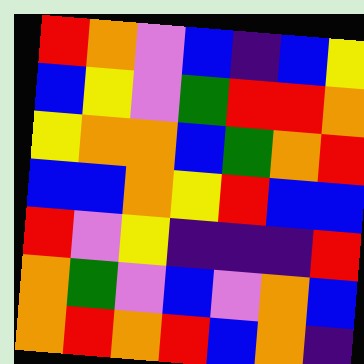[["red", "orange", "violet", "blue", "indigo", "blue", "yellow"], ["blue", "yellow", "violet", "green", "red", "red", "orange"], ["yellow", "orange", "orange", "blue", "green", "orange", "red"], ["blue", "blue", "orange", "yellow", "red", "blue", "blue"], ["red", "violet", "yellow", "indigo", "indigo", "indigo", "red"], ["orange", "green", "violet", "blue", "violet", "orange", "blue"], ["orange", "red", "orange", "red", "blue", "orange", "indigo"]]